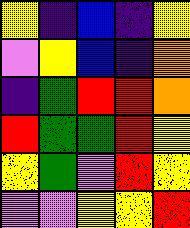[["yellow", "indigo", "blue", "indigo", "yellow"], ["violet", "yellow", "blue", "indigo", "orange"], ["indigo", "green", "red", "red", "orange"], ["red", "green", "green", "red", "yellow"], ["yellow", "green", "violet", "red", "yellow"], ["violet", "violet", "yellow", "yellow", "red"]]